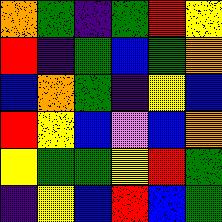[["orange", "green", "indigo", "green", "red", "yellow"], ["red", "indigo", "green", "blue", "green", "orange"], ["blue", "orange", "green", "indigo", "yellow", "blue"], ["red", "yellow", "blue", "violet", "blue", "orange"], ["yellow", "green", "green", "yellow", "red", "green"], ["indigo", "yellow", "blue", "red", "blue", "green"]]